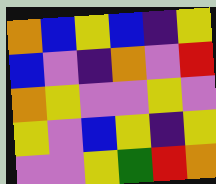[["orange", "blue", "yellow", "blue", "indigo", "yellow"], ["blue", "violet", "indigo", "orange", "violet", "red"], ["orange", "yellow", "violet", "violet", "yellow", "violet"], ["yellow", "violet", "blue", "yellow", "indigo", "yellow"], ["violet", "violet", "yellow", "green", "red", "orange"]]